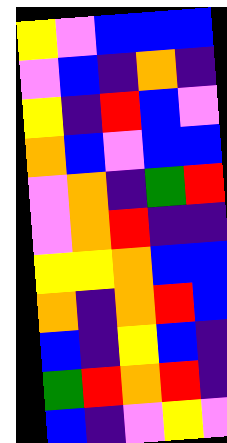[["yellow", "violet", "blue", "blue", "blue"], ["violet", "blue", "indigo", "orange", "indigo"], ["yellow", "indigo", "red", "blue", "violet"], ["orange", "blue", "violet", "blue", "blue"], ["violet", "orange", "indigo", "green", "red"], ["violet", "orange", "red", "indigo", "indigo"], ["yellow", "yellow", "orange", "blue", "blue"], ["orange", "indigo", "orange", "red", "blue"], ["blue", "indigo", "yellow", "blue", "indigo"], ["green", "red", "orange", "red", "indigo"], ["blue", "indigo", "violet", "yellow", "violet"]]